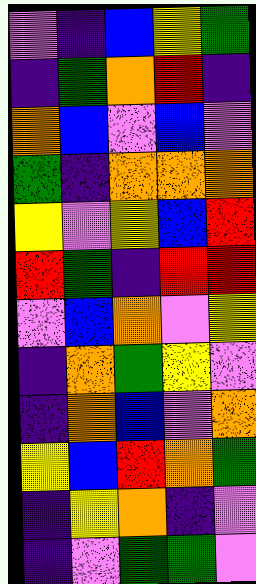[["violet", "indigo", "blue", "yellow", "green"], ["indigo", "green", "orange", "red", "indigo"], ["orange", "blue", "violet", "blue", "violet"], ["green", "indigo", "orange", "orange", "orange"], ["yellow", "violet", "yellow", "blue", "red"], ["red", "green", "indigo", "red", "red"], ["violet", "blue", "orange", "violet", "yellow"], ["indigo", "orange", "green", "yellow", "violet"], ["indigo", "orange", "blue", "violet", "orange"], ["yellow", "blue", "red", "orange", "green"], ["indigo", "yellow", "orange", "indigo", "violet"], ["indigo", "violet", "green", "green", "violet"]]